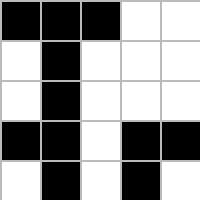[["black", "black", "black", "white", "white"], ["white", "black", "white", "white", "white"], ["white", "black", "white", "white", "white"], ["black", "black", "white", "black", "black"], ["white", "black", "white", "black", "white"]]